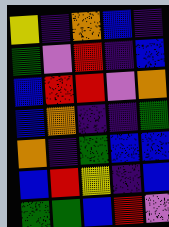[["yellow", "indigo", "orange", "blue", "indigo"], ["green", "violet", "red", "indigo", "blue"], ["blue", "red", "red", "violet", "orange"], ["blue", "orange", "indigo", "indigo", "green"], ["orange", "indigo", "green", "blue", "blue"], ["blue", "red", "yellow", "indigo", "blue"], ["green", "green", "blue", "red", "violet"]]